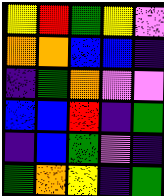[["yellow", "red", "green", "yellow", "violet"], ["orange", "orange", "blue", "blue", "indigo"], ["indigo", "green", "orange", "violet", "violet"], ["blue", "blue", "red", "indigo", "green"], ["indigo", "blue", "green", "violet", "indigo"], ["green", "orange", "yellow", "indigo", "green"]]